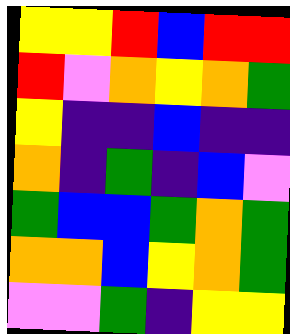[["yellow", "yellow", "red", "blue", "red", "red"], ["red", "violet", "orange", "yellow", "orange", "green"], ["yellow", "indigo", "indigo", "blue", "indigo", "indigo"], ["orange", "indigo", "green", "indigo", "blue", "violet"], ["green", "blue", "blue", "green", "orange", "green"], ["orange", "orange", "blue", "yellow", "orange", "green"], ["violet", "violet", "green", "indigo", "yellow", "yellow"]]